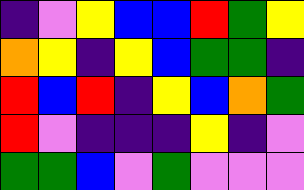[["indigo", "violet", "yellow", "blue", "blue", "red", "green", "yellow"], ["orange", "yellow", "indigo", "yellow", "blue", "green", "green", "indigo"], ["red", "blue", "red", "indigo", "yellow", "blue", "orange", "green"], ["red", "violet", "indigo", "indigo", "indigo", "yellow", "indigo", "violet"], ["green", "green", "blue", "violet", "green", "violet", "violet", "violet"]]